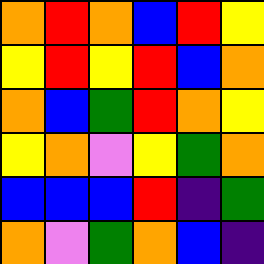[["orange", "red", "orange", "blue", "red", "yellow"], ["yellow", "red", "yellow", "red", "blue", "orange"], ["orange", "blue", "green", "red", "orange", "yellow"], ["yellow", "orange", "violet", "yellow", "green", "orange"], ["blue", "blue", "blue", "red", "indigo", "green"], ["orange", "violet", "green", "orange", "blue", "indigo"]]